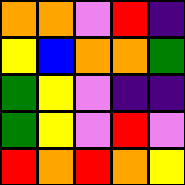[["orange", "orange", "violet", "red", "indigo"], ["yellow", "blue", "orange", "orange", "green"], ["green", "yellow", "violet", "indigo", "indigo"], ["green", "yellow", "violet", "red", "violet"], ["red", "orange", "red", "orange", "yellow"]]